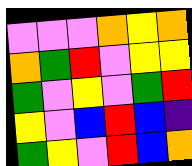[["violet", "violet", "violet", "orange", "yellow", "orange"], ["orange", "green", "red", "violet", "yellow", "yellow"], ["green", "violet", "yellow", "violet", "green", "red"], ["yellow", "violet", "blue", "red", "blue", "indigo"], ["green", "yellow", "violet", "red", "blue", "orange"]]